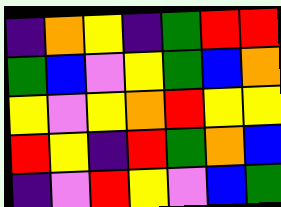[["indigo", "orange", "yellow", "indigo", "green", "red", "red"], ["green", "blue", "violet", "yellow", "green", "blue", "orange"], ["yellow", "violet", "yellow", "orange", "red", "yellow", "yellow"], ["red", "yellow", "indigo", "red", "green", "orange", "blue"], ["indigo", "violet", "red", "yellow", "violet", "blue", "green"]]